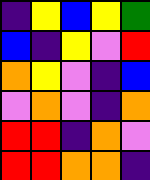[["indigo", "yellow", "blue", "yellow", "green"], ["blue", "indigo", "yellow", "violet", "red"], ["orange", "yellow", "violet", "indigo", "blue"], ["violet", "orange", "violet", "indigo", "orange"], ["red", "red", "indigo", "orange", "violet"], ["red", "red", "orange", "orange", "indigo"]]